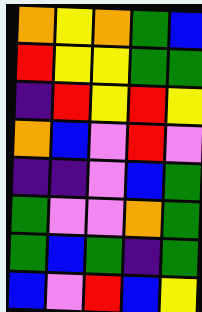[["orange", "yellow", "orange", "green", "blue"], ["red", "yellow", "yellow", "green", "green"], ["indigo", "red", "yellow", "red", "yellow"], ["orange", "blue", "violet", "red", "violet"], ["indigo", "indigo", "violet", "blue", "green"], ["green", "violet", "violet", "orange", "green"], ["green", "blue", "green", "indigo", "green"], ["blue", "violet", "red", "blue", "yellow"]]